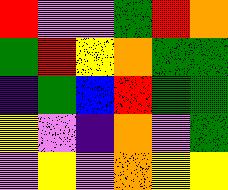[["red", "violet", "violet", "green", "red", "orange"], ["green", "red", "yellow", "orange", "green", "green"], ["indigo", "green", "blue", "red", "green", "green"], ["yellow", "violet", "indigo", "orange", "violet", "green"], ["violet", "yellow", "violet", "orange", "yellow", "yellow"]]